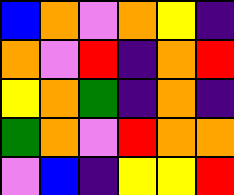[["blue", "orange", "violet", "orange", "yellow", "indigo"], ["orange", "violet", "red", "indigo", "orange", "red"], ["yellow", "orange", "green", "indigo", "orange", "indigo"], ["green", "orange", "violet", "red", "orange", "orange"], ["violet", "blue", "indigo", "yellow", "yellow", "red"]]